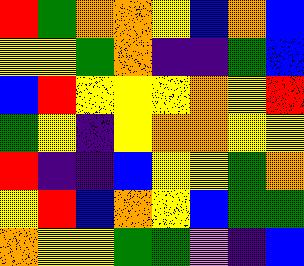[["red", "green", "orange", "orange", "yellow", "blue", "orange", "blue"], ["yellow", "yellow", "green", "orange", "indigo", "indigo", "green", "blue"], ["blue", "red", "yellow", "yellow", "yellow", "orange", "yellow", "red"], ["green", "yellow", "indigo", "yellow", "orange", "orange", "yellow", "yellow"], ["red", "indigo", "indigo", "blue", "yellow", "yellow", "green", "orange"], ["yellow", "red", "blue", "orange", "yellow", "blue", "green", "green"], ["orange", "yellow", "yellow", "green", "green", "violet", "indigo", "blue"]]